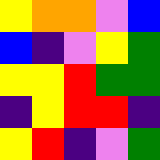[["yellow", "orange", "orange", "violet", "blue"], ["blue", "indigo", "violet", "yellow", "green"], ["yellow", "yellow", "red", "green", "green"], ["indigo", "yellow", "red", "red", "indigo"], ["yellow", "red", "indigo", "violet", "green"]]